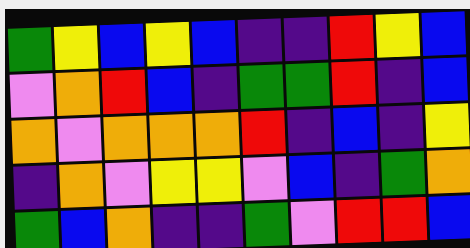[["green", "yellow", "blue", "yellow", "blue", "indigo", "indigo", "red", "yellow", "blue"], ["violet", "orange", "red", "blue", "indigo", "green", "green", "red", "indigo", "blue"], ["orange", "violet", "orange", "orange", "orange", "red", "indigo", "blue", "indigo", "yellow"], ["indigo", "orange", "violet", "yellow", "yellow", "violet", "blue", "indigo", "green", "orange"], ["green", "blue", "orange", "indigo", "indigo", "green", "violet", "red", "red", "blue"]]